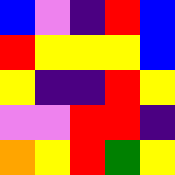[["blue", "violet", "indigo", "red", "blue"], ["red", "yellow", "yellow", "yellow", "blue"], ["yellow", "indigo", "indigo", "red", "yellow"], ["violet", "violet", "red", "red", "indigo"], ["orange", "yellow", "red", "green", "yellow"]]